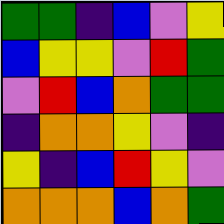[["green", "green", "indigo", "blue", "violet", "yellow"], ["blue", "yellow", "yellow", "violet", "red", "green"], ["violet", "red", "blue", "orange", "green", "green"], ["indigo", "orange", "orange", "yellow", "violet", "indigo"], ["yellow", "indigo", "blue", "red", "yellow", "violet"], ["orange", "orange", "orange", "blue", "orange", "green"]]